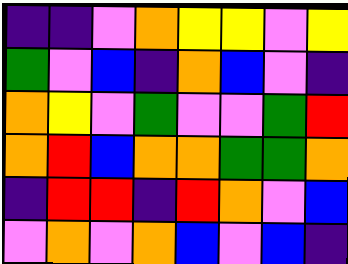[["indigo", "indigo", "violet", "orange", "yellow", "yellow", "violet", "yellow"], ["green", "violet", "blue", "indigo", "orange", "blue", "violet", "indigo"], ["orange", "yellow", "violet", "green", "violet", "violet", "green", "red"], ["orange", "red", "blue", "orange", "orange", "green", "green", "orange"], ["indigo", "red", "red", "indigo", "red", "orange", "violet", "blue"], ["violet", "orange", "violet", "orange", "blue", "violet", "blue", "indigo"]]